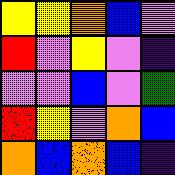[["yellow", "yellow", "orange", "blue", "violet"], ["red", "violet", "yellow", "violet", "indigo"], ["violet", "violet", "blue", "violet", "green"], ["red", "yellow", "violet", "orange", "blue"], ["orange", "blue", "orange", "blue", "indigo"]]